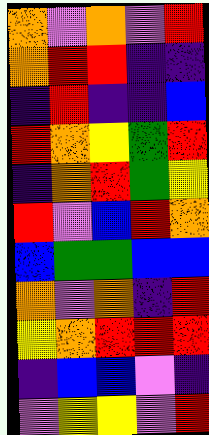[["orange", "violet", "orange", "violet", "red"], ["orange", "red", "red", "indigo", "indigo"], ["indigo", "red", "indigo", "indigo", "blue"], ["red", "orange", "yellow", "green", "red"], ["indigo", "orange", "red", "green", "yellow"], ["red", "violet", "blue", "red", "orange"], ["blue", "green", "green", "blue", "blue"], ["orange", "violet", "orange", "indigo", "red"], ["yellow", "orange", "red", "red", "red"], ["indigo", "blue", "blue", "violet", "indigo"], ["violet", "yellow", "yellow", "violet", "red"]]